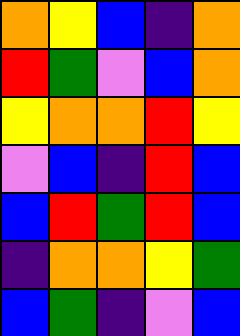[["orange", "yellow", "blue", "indigo", "orange"], ["red", "green", "violet", "blue", "orange"], ["yellow", "orange", "orange", "red", "yellow"], ["violet", "blue", "indigo", "red", "blue"], ["blue", "red", "green", "red", "blue"], ["indigo", "orange", "orange", "yellow", "green"], ["blue", "green", "indigo", "violet", "blue"]]